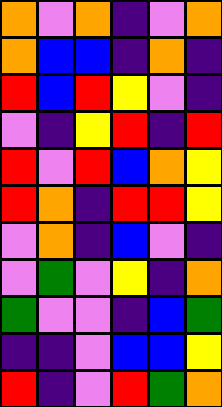[["orange", "violet", "orange", "indigo", "violet", "orange"], ["orange", "blue", "blue", "indigo", "orange", "indigo"], ["red", "blue", "red", "yellow", "violet", "indigo"], ["violet", "indigo", "yellow", "red", "indigo", "red"], ["red", "violet", "red", "blue", "orange", "yellow"], ["red", "orange", "indigo", "red", "red", "yellow"], ["violet", "orange", "indigo", "blue", "violet", "indigo"], ["violet", "green", "violet", "yellow", "indigo", "orange"], ["green", "violet", "violet", "indigo", "blue", "green"], ["indigo", "indigo", "violet", "blue", "blue", "yellow"], ["red", "indigo", "violet", "red", "green", "orange"]]